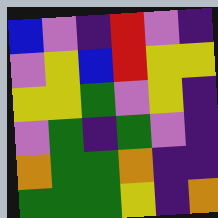[["blue", "violet", "indigo", "red", "violet", "indigo"], ["violet", "yellow", "blue", "red", "yellow", "yellow"], ["yellow", "yellow", "green", "violet", "yellow", "indigo"], ["violet", "green", "indigo", "green", "violet", "indigo"], ["orange", "green", "green", "orange", "indigo", "indigo"], ["green", "green", "green", "yellow", "indigo", "orange"]]